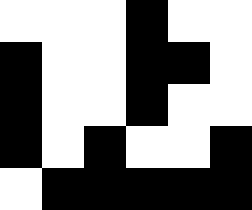[["white", "white", "white", "black", "white", "white"], ["black", "white", "white", "black", "black", "white"], ["black", "white", "white", "black", "white", "white"], ["black", "white", "black", "white", "white", "black"], ["white", "black", "black", "black", "black", "black"]]